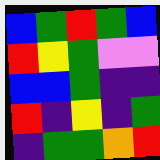[["blue", "green", "red", "green", "blue"], ["red", "yellow", "green", "violet", "violet"], ["blue", "blue", "green", "indigo", "indigo"], ["red", "indigo", "yellow", "indigo", "green"], ["indigo", "green", "green", "orange", "red"]]